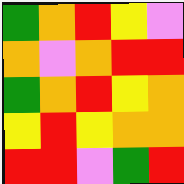[["green", "orange", "red", "yellow", "violet"], ["orange", "violet", "orange", "red", "red"], ["green", "orange", "red", "yellow", "orange"], ["yellow", "red", "yellow", "orange", "orange"], ["red", "red", "violet", "green", "red"]]